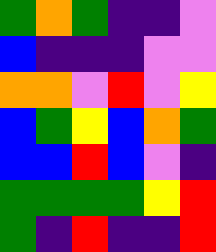[["green", "orange", "green", "indigo", "indigo", "violet"], ["blue", "indigo", "indigo", "indigo", "violet", "violet"], ["orange", "orange", "violet", "red", "violet", "yellow"], ["blue", "green", "yellow", "blue", "orange", "green"], ["blue", "blue", "red", "blue", "violet", "indigo"], ["green", "green", "green", "green", "yellow", "red"], ["green", "indigo", "red", "indigo", "indigo", "red"]]